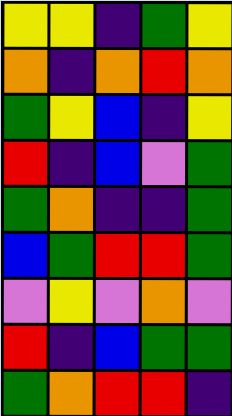[["yellow", "yellow", "indigo", "green", "yellow"], ["orange", "indigo", "orange", "red", "orange"], ["green", "yellow", "blue", "indigo", "yellow"], ["red", "indigo", "blue", "violet", "green"], ["green", "orange", "indigo", "indigo", "green"], ["blue", "green", "red", "red", "green"], ["violet", "yellow", "violet", "orange", "violet"], ["red", "indigo", "blue", "green", "green"], ["green", "orange", "red", "red", "indigo"]]